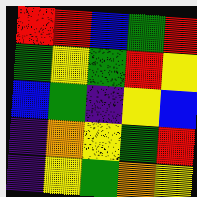[["red", "red", "blue", "green", "red"], ["green", "yellow", "green", "red", "yellow"], ["blue", "green", "indigo", "yellow", "blue"], ["indigo", "orange", "yellow", "green", "red"], ["indigo", "yellow", "green", "orange", "yellow"]]